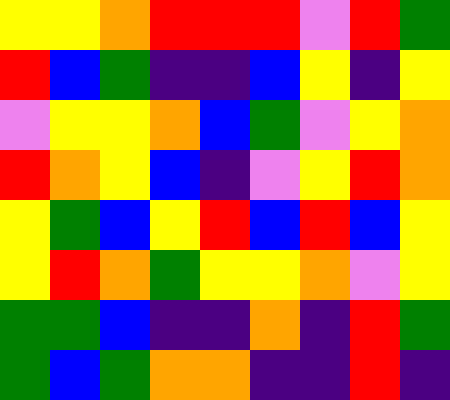[["yellow", "yellow", "orange", "red", "red", "red", "violet", "red", "green"], ["red", "blue", "green", "indigo", "indigo", "blue", "yellow", "indigo", "yellow"], ["violet", "yellow", "yellow", "orange", "blue", "green", "violet", "yellow", "orange"], ["red", "orange", "yellow", "blue", "indigo", "violet", "yellow", "red", "orange"], ["yellow", "green", "blue", "yellow", "red", "blue", "red", "blue", "yellow"], ["yellow", "red", "orange", "green", "yellow", "yellow", "orange", "violet", "yellow"], ["green", "green", "blue", "indigo", "indigo", "orange", "indigo", "red", "green"], ["green", "blue", "green", "orange", "orange", "indigo", "indigo", "red", "indigo"]]